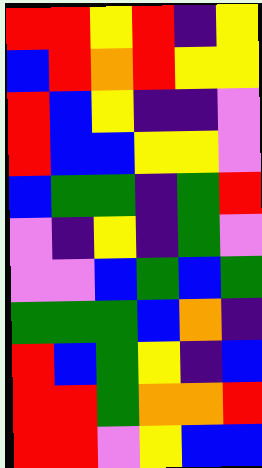[["red", "red", "yellow", "red", "indigo", "yellow"], ["blue", "red", "orange", "red", "yellow", "yellow"], ["red", "blue", "yellow", "indigo", "indigo", "violet"], ["red", "blue", "blue", "yellow", "yellow", "violet"], ["blue", "green", "green", "indigo", "green", "red"], ["violet", "indigo", "yellow", "indigo", "green", "violet"], ["violet", "violet", "blue", "green", "blue", "green"], ["green", "green", "green", "blue", "orange", "indigo"], ["red", "blue", "green", "yellow", "indigo", "blue"], ["red", "red", "green", "orange", "orange", "red"], ["red", "red", "violet", "yellow", "blue", "blue"]]